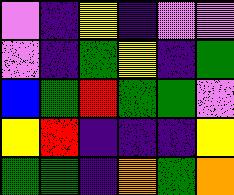[["violet", "indigo", "yellow", "indigo", "violet", "violet"], ["violet", "indigo", "green", "yellow", "indigo", "green"], ["blue", "green", "red", "green", "green", "violet"], ["yellow", "red", "indigo", "indigo", "indigo", "yellow"], ["green", "green", "indigo", "orange", "green", "orange"]]